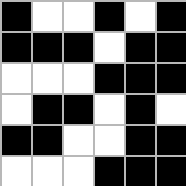[["black", "white", "white", "black", "white", "black"], ["black", "black", "black", "white", "black", "black"], ["white", "white", "white", "black", "black", "black"], ["white", "black", "black", "white", "black", "white"], ["black", "black", "white", "white", "black", "black"], ["white", "white", "white", "black", "black", "black"]]